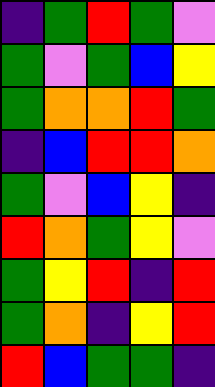[["indigo", "green", "red", "green", "violet"], ["green", "violet", "green", "blue", "yellow"], ["green", "orange", "orange", "red", "green"], ["indigo", "blue", "red", "red", "orange"], ["green", "violet", "blue", "yellow", "indigo"], ["red", "orange", "green", "yellow", "violet"], ["green", "yellow", "red", "indigo", "red"], ["green", "orange", "indigo", "yellow", "red"], ["red", "blue", "green", "green", "indigo"]]